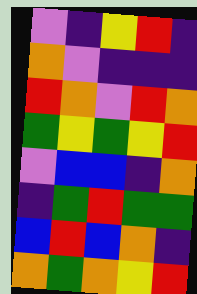[["violet", "indigo", "yellow", "red", "indigo"], ["orange", "violet", "indigo", "indigo", "indigo"], ["red", "orange", "violet", "red", "orange"], ["green", "yellow", "green", "yellow", "red"], ["violet", "blue", "blue", "indigo", "orange"], ["indigo", "green", "red", "green", "green"], ["blue", "red", "blue", "orange", "indigo"], ["orange", "green", "orange", "yellow", "red"]]